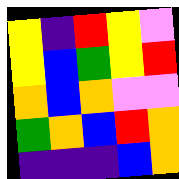[["yellow", "indigo", "red", "yellow", "violet"], ["yellow", "blue", "green", "yellow", "red"], ["orange", "blue", "orange", "violet", "violet"], ["green", "orange", "blue", "red", "orange"], ["indigo", "indigo", "indigo", "blue", "orange"]]